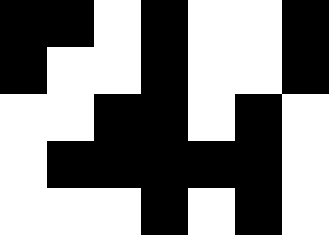[["black", "black", "white", "black", "white", "white", "black"], ["black", "white", "white", "black", "white", "white", "black"], ["white", "white", "black", "black", "white", "black", "white"], ["white", "black", "black", "black", "black", "black", "white"], ["white", "white", "white", "black", "white", "black", "white"]]